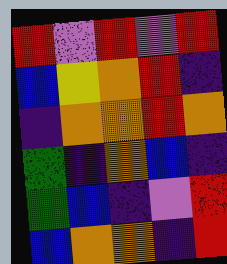[["red", "violet", "red", "violet", "red"], ["blue", "yellow", "orange", "red", "indigo"], ["indigo", "orange", "orange", "red", "orange"], ["green", "indigo", "orange", "blue", "indigo"], ["green", "blue", "indigo", "violet", "red"], ["blue", "orange", "orange", "indigo", "red"]]